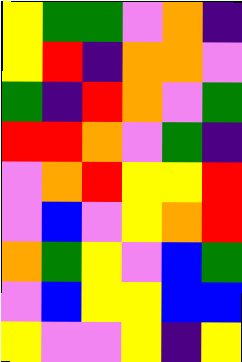[["yellow", "green", "green", "violet", "orange", "indigo"], ["yellow", "red", "indigo", "orange", "orange", "violet"], ["green", "indigo", "red", "orange", "violet", "green"], ["red", "red", "orange", "violet", "green", "indigo"], ["violet", "orange", "red", "yellow", "yellow", "red"], ["violet", "blue", "violet", "yellow", "orange", "red"], ["orange", "green", "yellow", "violet", "blue", "green"], ["violet", "blue", "yellow", "yellow", "blue", "blue"], ["yellow", "violet", "violet", "yellow", "indigo", "yellow"]]